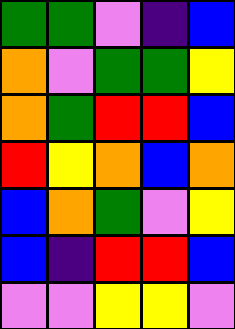[["green", "green", "violet", "indigo", "blue"], ["orange", "violet", "green", "green", "yellow"], ["orange", "green", "red", "red", "blue"], ["red", "yellow", "orange", "blue", "orange"], ["blue", "orange", "green", "violet", "yellow"], ["blue", "indigo", "red", "red", "blue"], ["violet", "violet", "yellow", "yellow", "violet"]]